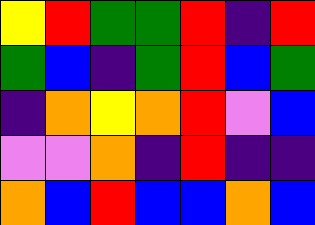[["yellow", "red", "green", "green", "red", "indigo", "red"], ["green", "blue", "indigo", "green", "red", "blue", "green"], ["indigo", "orange", "yellow", "orange", "red", "violet", "blue"], ["violet", "violet", "orange", "indigo", "red", "indigo", "indigo"], ["orange", "blue", "red", "blue", "blue", "orange", "blue"]]